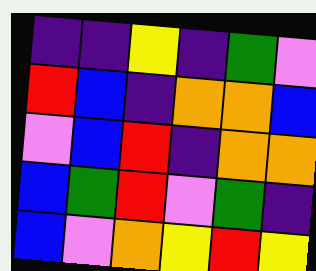[["indigo", "indigo", "yellow", "indigo", "green", "violet"], ["red", "blue", "indigo", "orange", "orange", "blue"], ["violet", "blue", "red", "indigo", "orange", "orange"], ["blue", "green", "red", "violet", "green", "indigo"], ["blue", "violet", "orange", "yellow", "red", "yellow"]]